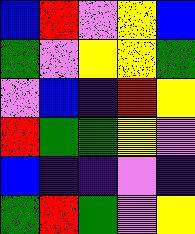[["blue", "red", "violet", "yellow", "blue"], ["green", "violet", "yellow", "yellow", "green"], ["violet", "blue", "indigo", "red", "yellow"], ["red", "green", "green", "yellow", "violet"], ["blue", "indigo", "indigo", "violet", "indigo"], ["green", "red", "green", "violet", "yellow"]]